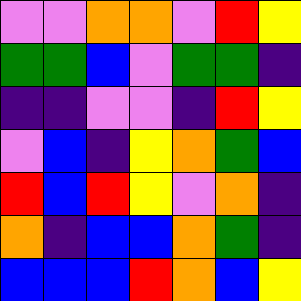[["violet", "violet", "orange", "orange", "violet", "red", "yellow"], ["green", "green", "blue", "violet", "green", "green", "indigo"], ["indigo", "indigo", "violet", "violet", "indigo", "red", "yellow"], ["violet", "blue", "indigo", "yellow", "orange", "green", "blue"], ["red", "blue", "red", "yellow", "violet", "orange", "indigo"], ["orange", "indigo", "blue", "blue", "orange", "green", "indigo"], ["blue", "blue", "blue", "red", "orange", "blue", "yellow"]]